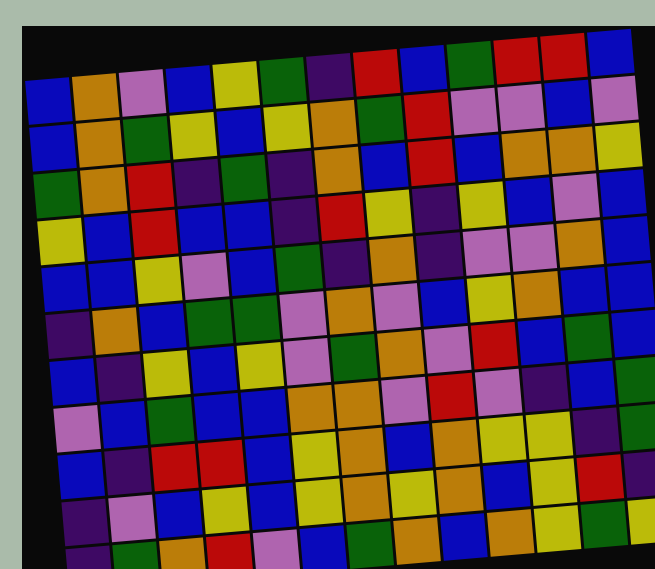[["blue", "orange", "violet", "blue", "yellow", "green", "indigo", "red", "blue", "green", "red", "red", "blue"], ["blue", "orange", "green", "yellow", "blue", "yellow", "orange", "green", "red", "violet", "violet", "blue", "violet"], ["green", "orange", "red", "indigo", "green", "indigo", "orange", "blue", "red", "blue", "orange", "orange", "yellow"], ["yellow", "blue", "red", "blue", "blue", "indigo", "red", "yellow", "indigo", "yellow", "blue", "violet", "blue"], ["blue", "blue", "yellow", "violet", "blue", "green", "indigo", "orange", "indigo", "violet", "violet", "orange", "blue"], ["indigo", "orange", "blue", "green", "green", "violet", "orange", "violet", "blue", "yellow", "orange", "blue", "blue"], ["blue", "indigo", "yellow", "blue", "yellow", "violet", "green", "orange", "violet", "red", "blue", "green", "blue"], ["violet", "blue", "green", "blue", "blue", "orange", "orange", "violet", "red", "violet", "indigo", "blue", "green"], ["blue", "indigo", "red", "red", "blue", "yellow", "orange", "blue", "orange", "yellow", "yellow", "indigo", "green"], ["indigo", "violet", "blue", "yellow", "blue", "yellow", "orange", "yellow", "orange", "blue", "yellow", "red", "indigo"], ["indigo", "green", "orange", "red", "violet", "blue", "green", "orange", "blue", "orange", "yellow", "green", "yellow"]]